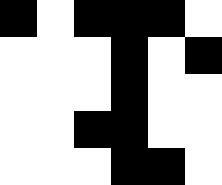[["black", "white", "black", "black", "black", "white"], ["white", "white", "white", "black", "white", "black"], ["white", "white", "white", "black", "white", "white"], ["white", "white", "black", "black", "white", "white"], ["white", "white", "white", "black", "black", "white"]]